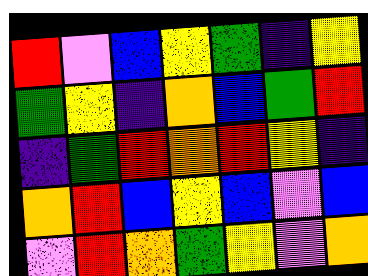[["red", "violet", "blue", "yellow", "green", "indigo", "yellow"], ["green", "yellow", "indigo", "orange", "blue", "green", "red"], ["indigo", "green", "red", "orange", "red", "yellow", "indigo"], ["orange", "red", "blue", "yellow", "blue", "violet", "blue"], ["violet", "red", "orange", "green", "yellow", "violet", "orange"]]